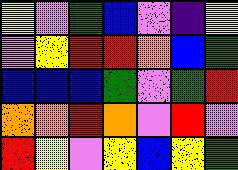[["yellow", "violet", "green", "blue", "violet", "indigo", "yellow"], ["violet", "yellow", "red", "red", "orange", "blue", "green"], ["blue", "blue", "blue", "green", "violet", "green", "red"], ["orange", "orange", "red", "orange", "violet", "red", "violet"], ["red", "yellow", "violet", "yellow", "blue", "yellow", "green"]]